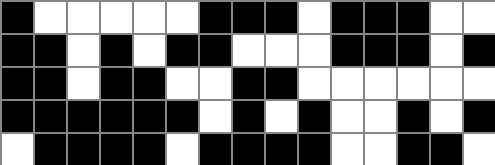[["black", "white", "white", "white", "white", "white", "black", "black", "black", "white", "black", "black", "black", "white", "white"], ["black", "black", "white", "black", "white", "black", "black", "white", "white", "white", "black", "black", "black", "white", "black"], ["black", "black", "white", "black", "black", "white", "white", "black", "black", "white", "white", "white", "white", "white", "white"], ["black", "black", "black", "black", "black", "black", "white", "black", "white", "black", "white", "white", "black", "white", "black"], ["white", "black", "black", "black", "black", "white", "black", "black", "black", "black", "white", "white", "black", "black", "white"]]